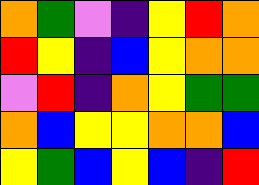[["orange", "green", "violet", "indigo", "yellow", "red", "orange"], ["red", "yellow", "indigo", "blue", "yellow", "orange", "orange"], ["violet", "red", "indigo", "orange", "yellow", "green", "green"], ["orange", "blue", "yellow", "yellow", "orange", "orange", "blue"], ["yellow", "green", "blue", "yellow", "blue", "indigo", "red"]]